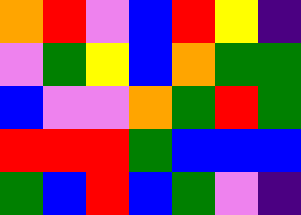[["orange", "red", "violet", "blue", "red", "yellow", "indigo"], ["violet", "green", "yellow", "blue", "orange", "green", "green"], ["blue", "violet", "violet", "orange", "green", "red", "green"], ["red", "red", "red", "green", "blue", "blue", "blue"], ["green", "blue", "red", "blue", "green", "violet", "indigo"]]